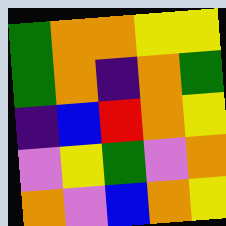[["green", "orange", "orange", "yellow", "yellow"], ["green", "orange", "indigo", "orange", "green"], ["indigo", "blue", "red", "orange", "yellow"], ["violet", "yellow", "green", "violet", "orange"], ["orange", "violet", "blue", "orange", "yellow"]]